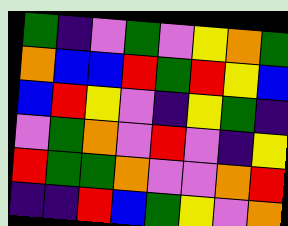[["green", "indigo", "violet", "green", "violet", "yellow", "orange", "green"], ["orange", "blue", "blue", "red", "green", "red", "yellow", "blue"], ["blue", "red", "yellow", "violet", "indigo", "yellow", "green", "indigo"], ["violet", "green", "orange", "violet", "red", "violet", "indigo", "yellow"], ["red", "green", "green", "orange", "violet", "violet", "orange", "red"], ["indigo", "indigo", "red", "blue", "green", "yellow", "violet", "orange"]]